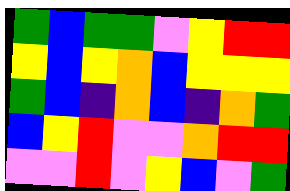[["green", "blue", "green", "green", "violet", "yellow", "red", "red"], ["yellow", "blue", "yellow", "orange", "blue", "yellow", "yellow", "yellow"], ["green", "blue", "indigo", "orange", "blue", "indigo", "orange", "green"], ["blue", "yellow", "red", "violet", "violet", "orange", "red", "red"], ["violet", "violet", "red", "violet", "yellow", "blue", "violet", "green"]]